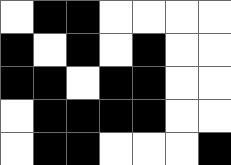[["white", "black", "black", "white", "white", "white", "white"], ["black", "white", "black", "white", "black", "white", "white"], ["black", "black", "white", "black", "black", "white", "white"], ["white", "black", "black", "black", "black", "white", "white"], ["white", "black", "black", "white", "white", "white", "black"]]